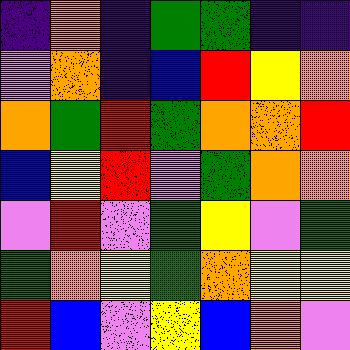[["indigo", "orange", "indigo", "green", "green", "indigo", "indigo"], ["violet", "orange", "indigo", "blue", "red", "yellow", "orange"], ["orange", "green", "red", "green", "orange", "orange", "red"], ["blue", "yellow", "red", "violet", "green", "orange", "orange"], ["violet", "red", "violet", "green", "yellow", "violet", "green"], ["green", "orange", "yellow", "green", "orange", "yellow", "yellow"], ["red", "blue", "violet", "yellow", "blue", "orange", "violet"]]